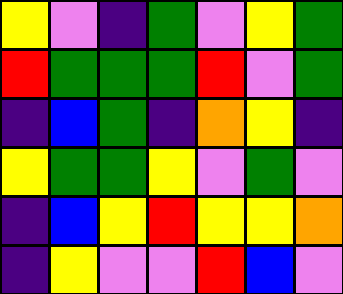[["yellow", "violet", "indigo", "green", "violet", "yellow", "green"], ["red", "green", "green", "green", "red", "violet", "green"], ["indigo", "blue", "green", "indigo", "orange", "yellow", "indigo"], ["yellow", "green", "green", "yellow", "violet", "green", "violet"], ["indigo", "blue", "yellow", "red", "yellow", "yellow", "orange"], ["indigo", "yellow", "violet", "violet", "red", "blue", "violet"]]